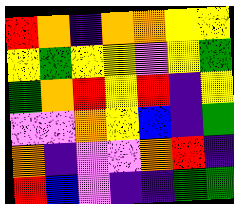[["red", "orange", "indigo", "orange", "orange", "yellow", "yellow"], ["yellow", "green", "yellow", "yellow", "violet", "yellow", "green"], ["green", "orange", "red", "yellow", "red", "indigo", "yellow"], ["violet", "violet", "orange", "yellow", "blue", "indigo", "green"], ["orange", "indigo", "violet", "violet", "orange", "red", "indigo"], ["red", "blue", "violet", "indigo", "indigo", "green", "green"]]